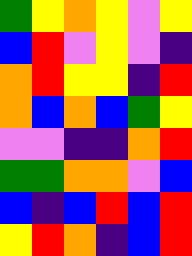[["green", "yellow", "orange", "yellow", "violet", "yellow"], ["blue", "red", "violet", "yellow", "violet", "indigo"], ["orange", "red", "yellow", "yellow", "indigo", "red"], ["orange", "blue", "orange", "blue", "green", "yellow"], ["violet", "violet", "indigo", "indigo", "orange", "red"], ["green", "green", "orange", "orange", "violet", "blue"], ["blue", "indigo", "blue", "red", "blue", "red"], ["yellow", "red", "orange", "indigo", "blue", "red"]]